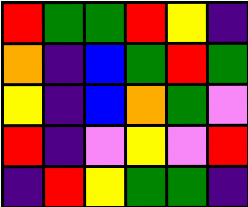[["red", "green", "green", "red", "yellow", "indigo"], ["orange", "indigo", "blue", "green", "red", "green"], ["yellow", "indigo", "blue", "orange", "green", "violet"], ["red", "indigo", "violet", "yellow", "violet", "red"], ["indigo", "red", "yellow", "green", "green", "indigo"]]